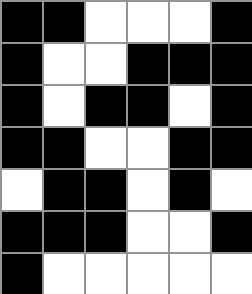[["black", "black", "white", "white", "white", "black"], ["black", "white", "white", "black", "black", "black"], ["black", "white", "black", "black", "white", "black"], ["black", "black", "white", "white", "black", "black"], ["white", "black", "black", "white", "black", "white"], ["black", "black", "black", "white", "white", "black"], ["black", "white", "white", "white", "white", "white"]]